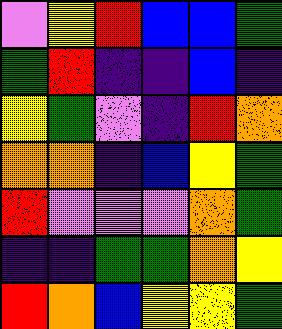[["violet", "yellow", "red", "blue", "blue", "green"], ["green", "red", "indigo", "indigo", "blue", "indigo"], ["yellow", "green", "violet", "indigo", "red", "orange"], ["orange", "orange", "indigo", "blue", "yellow", "green"], ["red", "violet", "violet", "violet", "orange", "green"], ["indigo", "indigo", "green", "green", "orange", "yellow"], ["red", "orange", "blue", "yellow", "yellow", "green"]]